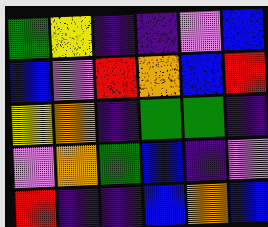[["green", "yellow", "indigo", "indigo", "violet", "blue"], ["blue", "violet", "red", "orange", "blue", "red"], ["yellow", "orange", "indigo", "green", "green", "indigo"], ["violet", "orange", "green", "blue", "indigo", "violet"], ["red", "indigo", "indigo", "blue", "orange", "blue"]]